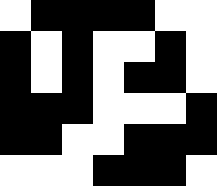[["white", "black", "black", "black", "black", "white", "white"], ["black", "white", "black", "white", "white", "black", "white"], ["black", "white", "black", "white", "black", "black", "white"], ["black", "black", "black", "white", "white", "white", "black"], ["black", "black", "white", "white", "black", "black", "black"], ["white", "white", "white", "black", "black", "black", "white"]]